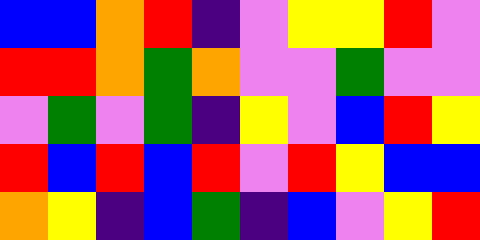[["blue", "blue", "orange", "red", "indigo", "violet", "yellow", "yellow", "red", "violet"], ["red", "red", "orange", "green", "orange", "violet", "violet", "green", "violet", "violet"], ["violet", "green", "violet", "green", "indigo", "yellow", "violet", "blue", "red", "yellow"], ["red", "blue", "red", "blue", "red", "violet", "red", "yellow", "blue", "blue"], ["orange", "yellow", "indigo", "blue", "green", "indigo", "blue", "violet", "yellow", "red"]]